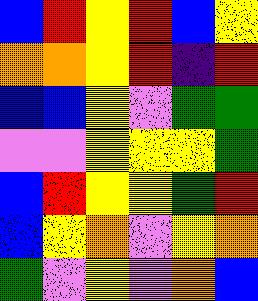[["blue", "red", "yellow", "red", "blue", "yellow"], ["orange", "orange", "yellow", "red", "indigo", "red"], ["blue", "blue", "yellow", "violet", "green", "green"], ["violet", "violet", "yellow", "yellow", "yellow", "green"], ["blue", "red", "yellow", "yellow", "green", "red"], ["blue", "yellow", "orange", "violet", "yellow", "orange"], ["green", "violet", "yellow", "violet", "orange", "blue"]]